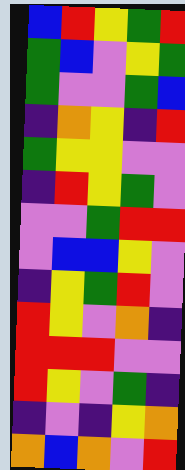[["blue", "red", "yellow", "green", "red"], ["green", "blue", "violet", "yellow", "green"], ["green", "violet", "violet", "green", "blue"], ["indigo", "orange", "yellow", "indigo", "red"], ["green", "yellow", "yellow", "violet", "violet"], ["indigo", "red", "yellow", "green", "violet"], ["violet", "violet", "green", "red", "red"], ["violet", "blue", "blue", "yellow", "violet"], ["indigo", "yellow", "green", "red", "violet"], ["red", "yellow", "violet", "orange", "indigo"], ["red", "red", "red", "violet", "violet"], ["red", "yellow", "violet", "green", "indigo"], ["indigo", "violet", "indigo", "yellow", "orange"], ["orange", "blue", "orange", "violet", "red"]]